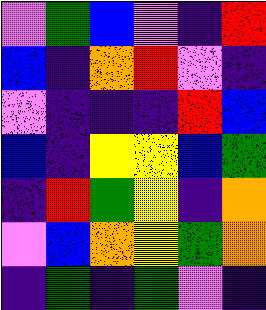[["violet", "green", "blue", "violet", "indigo", "red"], ["blue", "indigo", "orange", "red", "violet", "indigo"], ["violet", "indigo", "indigo", "indigo", "red", "blue"], ["blue", "indigo", "yellow", "yellow", "blue", "green"], ["indigo", "red", "green", "yellow", "indigo", "orange"], ["violet", "blue", "orange", "yellow", "green", "orange"], ["indigo", "green", "indigo", "green", "violet", "indigo"]]